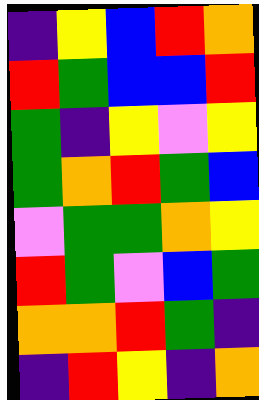[["indigo", "yellow", "blue", "red", "orange"], ["red", "green", "blue", "blue", "red"], ["green", "indigo", "yellow", "violet", "yellow"], ["green", "orange", "red", "green", "blue"], ["violet", "green", "green", "orange", "yellow"], ["red", "green", "violet", "blue", "green"], ["orange", "orange", "red", "green", "indigo"], ["indigo", "red", "yellow", "indigo", "orange"]]